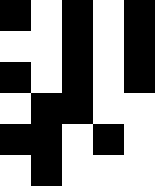[["black", "white", "black", "white", "black"], ["white", "white", "black", "white", "black"], ["black", "white", "black", "white", "black"], ["white", "black", "black", "white", "white"], ["black", "black", "white", "black", "white"], ["white", "black", "white", "white", "white"]]